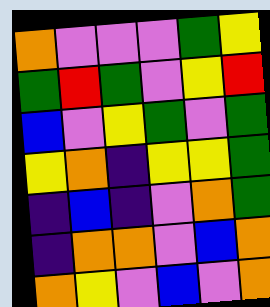[["orange", "violet", "violet", "violet", "green", "yellow"], ["green", "red", "green", "violet", "yellow", "red"], ["blue", "violet", "yellow", "green", "violet", "green"], ["yellow", "orange", "indigo", "yellow", "yellow", "green"], ["indigo", "blue", "indigo", "violet", "orange", "green"], ["indigo", "orange", "orange", "violet", "blue", "orange"], ["orange", "yellow", "violet", "blue", "violet", "orange"]]